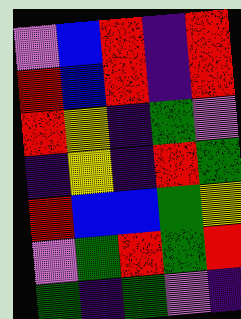[["violet", "blue", "red", "indigo", "red"], ["red", "blue", "red", "indigo", "red"], ["red", "yellow", "indigo", "green", "violet"], ["indigo", "yellow", "indigo", "red", "green"], ["red", "blue", "blue", "green", "yellow"], ["violet", "green", "red", "green", "red"], ["green", "indigo", "green", "violet", "indigo"]]